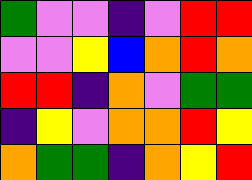[["green", "violet", "violet", "indigo", "violet", "red", "red"], ["violet", "violet", "yellow", "blue", "orange", "red", "orange"], ["red", "red", "indigo", "orange", "violet", "green", "green"], ["indigo", "yellow", "violet", "orange", "orange", "red", "yellow"], ["orange", "green", "green", "indigo", "orange", "yellow", "red"]]